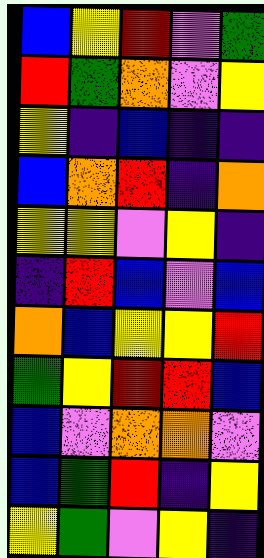[["blue", "yellow", "red", "violet", "green"], ["red", "green", "orange", "violet", "yellow"], ["yellow", "indigo", "blue", "indigo", "indigo"], ["blue", "orange", "red", "indigo", "orange"], ["yellow", "yellow", "violet", "yellow", "indigo"], ["indigo", "red", "blue", "violet", "blue"], ["orange", "blue", "yellow", "yellow", "red"], ["green", "yellow", "red", "red", "blue"], ["blue", "violet", "orange", "orange", "violet"], ["blue", "green", "red", "indigo", "yellow"], ["yellow", "green", "violet", "yellow", "indigo"]]